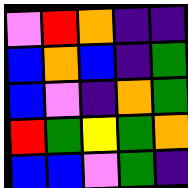[["violet", "red", "orange", "indigo", "indigo"], ["blue", "orange", "blue", "indigo", "green"], ["blue", "violet", "indigo", "orange", "green"], ["red", "green", "yellow", "green", "orange"], ["blue", "blue", "violet", "green", "indigo"]]